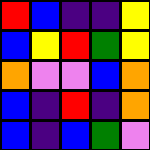[["red", "blue", "indigo", "indigo", "yellow"], ["blue", "yellow", "red", "green", "yellow"], ["orange", "violet", "violet", "blue", "orange"], ["blue", "indigo", "red", "indigo", "orange"], ["blue", "indigo", "blue", "green", "violet"]]